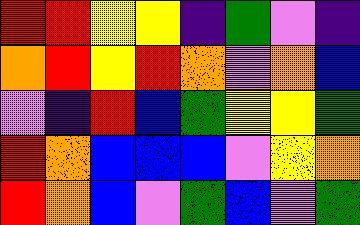[["red", "red", "yellow", "yellow", "indigo", "green", "violet", "indigo"], ["orange", "red", "yellow", "red", "orange", "violet", "orange", "blue"], ["violet", "indigo", "red", "blue", "green", "yellow", "yellow", "green"], ["red", "orange", "blue", "blue", "blue", "violet", "yellow", "orange"], ["red", "orange", "blue", "violet", "green", "blue", "violet", "green"]]